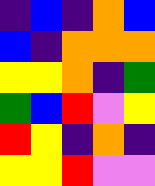[["indigo", "blue", "indigo", "orange", "blue"], ["blue", "indigo", "orange", "orange", "orange"], ["yellow", "yellow", "orange", "indigo", "green"], ["green", "blue", "red", "violet", "yellow"], ["red", "yellow", "indigo", "orange", "indigo"], ["yellow", "yellow", "red", "violet", "violet"]]